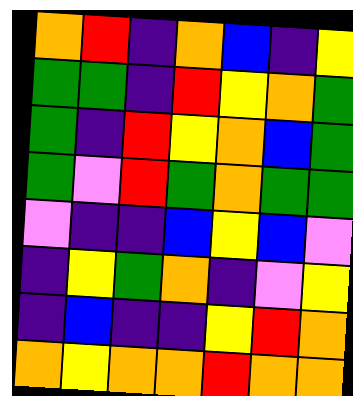[["orange", "red", "indigo", "orange", "blue", "indigo", "yellow"], ["green", "green", "indigo", "red", "yellow", "orange", "green"], ["green", "indigo", "red", "yellow", "orange", "blue", "green"], ["green", "violet", "red", "green", "orange", "green", "green"], ["violet", "indigo", "indigo", "blue", "yellow", "blue", "violet"], ["indigo", "yellow", "green", "orange", "indigo", "violet", "yellow"], ["indigo", "blue", "indigo", "indigo", "yellow", "red", "orange"], ["orange", "yellow", "orange", "orange", "red", "orange", "orange"]]